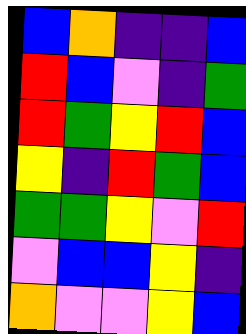[["blue", "orange", "indigo", "indigo", "blue"], ["red", "blue", "violet", "indigo", "green"], ["red", "green", "yellow", "red", "blue"], ["yellow", "indigo", "red", "green", "blue"], ["green", "green", "yellow", "violet", "red"], ["violet", "blue", "blue", "yellow", "indigo"], ["orange", "violet", "violet", "yellow", "blue"]]